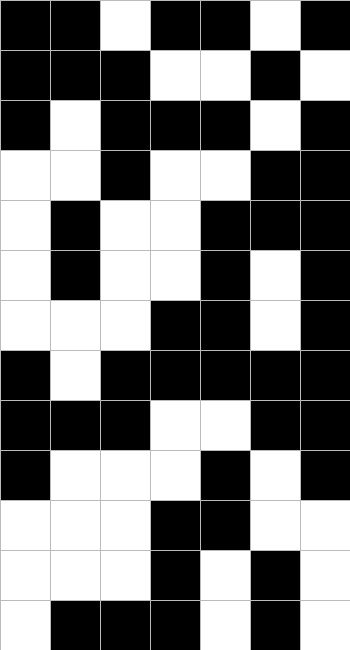[["black", "black", "white", "black", "black", "white", "black"], ["black", "black", "black", "white", "white", "black", "white"], ["black", "white", "black", "black", "black", "white", "black"], ["white", "white", "black", "white", "white", "black", "black"], ["white", "black", "white", "white", "black", "black", "black"], ["white", "black", "white", "white", "black", "white", "black"], ["white", "white", "white", "black", "black", "white", "black"], ["black", "white", "black", "black", "black", "black", "black"], ["black", "black", "black", "white", "white", "black", "black"], ["black", "white", "white", "white", "black", "white", "black"], ["white", "white", "white", "black", "black", "white", "white"], ["white", "white", "white", "black", "white", "black", "white"], ["white", "black", "black", "black", "white", "black", "white"]]